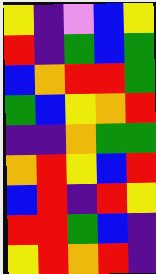[["yellow", "indigo", "violet", "blue", "yellow"], ["red", "indigo", "green", "blue", "green"], ["blue", "orange", "red", "red", "green"], ["green", "blue", "yellow", "orange", "red"], ["indigo", "indigo", "orange", "green", "green"], ["orange", "red", "yellow", "blue", "red"], ["blue", "red", "indigo", "red", "yellow"], ["red", "red", "green", "blue", "indigo"], ["yellow", "red", "orange", "red", "indigo"]]